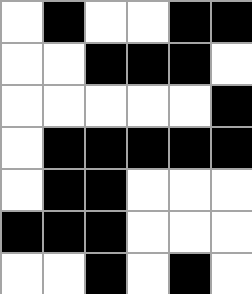[["white", "black", "white", "white", "black", "black"], ["white", "white", "black", "black", "black", "white"], ["white", "white", "white", "white", "white", "black"], ["white", "black", "black", "black", "black", "black"], ["white", "black", "black", "white", "white", "white"], ["black", "black", "black", "white", "white", "white"], ["white", "white", "black", "white", "black", "white"]]